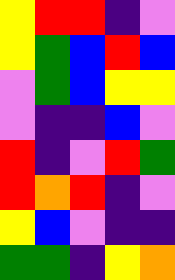[["yellow", "red", "red", "indigo", "violet"], ["yellow", "green", "blue", "red", "blue"], ["violet", "green", "blue", "yellow", "yellow"], ["violet", "indigo", "indigo", "blue", "violet"], ["red", "indigo", "violet", "red", "green"], ["red", "orange", "red", "indigo", "violet"], ["yellow", "blue", "violet", "indigo", "indigo"], ["green", "green", "indigo", "yellow", "orange"]]